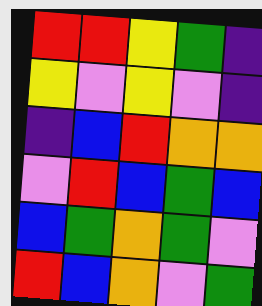[["red", "red", "yellow", "green", "indigo"], ["yellow", "violet", "yellow", "violet", "indigo"], ["indigo", "blue", "red", "orange", "orange"], ["violet", "red", "blue", "green", "blue"], ["blue", "green", "orange", "green", "violet"], ["red", "blue", "orange", "violet", "green"]]